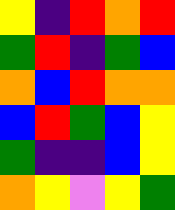[["yellow", "indigo", "red", "orange", "red"], ["green", "red", "indigo", "green", "blue"], ["orange", "blue", "red", "orange", "orange"], ["blue", "red", "green", "blue", "yellow"], ["green", "indigo", "indigo", "blue", "yellow"], ["orange", "yellow", "violet", "yellow", "green"]]